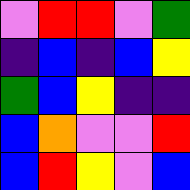[["violet", "red", "red", "violet", "green"], ["indigo", "blue", "indigo", "blue", "yellow"], ["green", "blue", "yellow", "indigo", "indigo"], ["blue", "orange", "violet", "violet", "red"], ["blue", "red", "yellow", "violet", "blue"]]